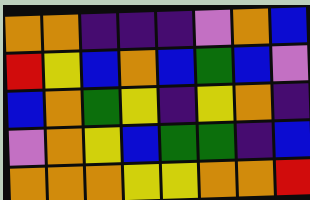[["orange", "orange", "indigo", "indigo", "indigo", "violet", "orange", "blue"], ["red", "yellow", "blue", "orange", "blue", "green", "blue", "violet"], ["blue", "orange", "green", "yellow", "indigo", "yellow", "orange", "indigo"], ["violet", "orange", "yellow", "blue", "green", "green", "indigo", "blue"], ["orange", "orange", "orange", "yellow", "yellow", "orange", "orange", "red"]]